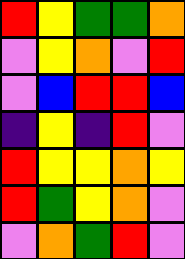[["red", "yellow", "green", "green", "orange"], ["violet", "yellow", "orange", "violet", "red"], ["violet", "blue", "red", "red", "blue"], ["indigo", "yellow", "indigo", "red", "violet"], ["red", "yellow", "yellow", "orange", "yellow"], ["red", "green", "yellow", "orange", "violet"], ["violet", "orange", "green", "red", "violet"]]